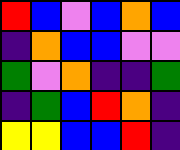[["red", "blue", "violet", "blue", "orange", "blue"], ["indigo", "orange", "blue", "blue", "violet", "violet"], ["green", "violet", "orange", "indigo", "indigo", "green"], ["indigo", "green", "blue", "red", "orange", "indigo"], ["yellow", "yellow", "blue", "blue", "red", "indigo"]]